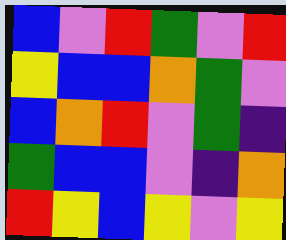[["blue", "violet", "red", "green", "violet", "red"], ["yellow", "blue", "blue", "orange", "green", "violet"], ["blue", "orange", "red", "violet", "green", "indigo"], ["green", "blue", "blue", "violet", "indigo", "orange"], ["red", "yellow", "blue", "yellow", "violet", "yellow"]]